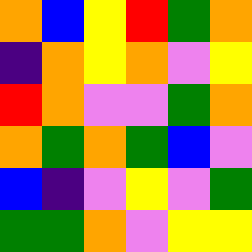[["orange", "blue", "yellow", "red", "green", "orange"], ["indigo", "orange", "yellow", "orange", "violet", "yellow"], ["red", "orange", "violet", "violet", "green", "orange"], ["orange", "green", "orange", "green", "blue", "violet"], ["blue", "indigo", "violet", "yellow", "violet", "green"], ["green", "green", "orange", "violet", "yellow", "yellow"]]